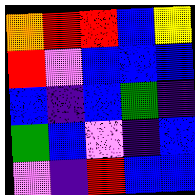[["orange", "red", "red", "blue", "yellow"], ["red", "violet", "blue", "blue", "blue"], ["blue", "indigo", "blue", "green", "indigo"], ["green", "blue", "violet", "indigo", "blue"], ["violet", "indigo", "red", "blue", "blue"]]